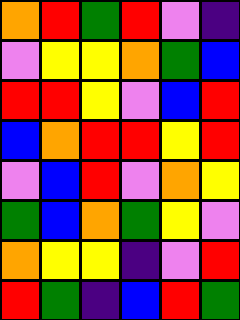[["orange", "red", "green", "red", "violet", "indigo"], ["violet", "yellow", "yellow", "orange", "green", "blue"], ["red", "red", "yellow", "violet", "blue", "red"], ["blue", "orange", "red", "red", "yellow", "red"], ["violet", "blue", "red", "violet", "orange", "yellow"], ["green", "blue", "orange", "green", "yellow", "violet"], ["orange", "yellow", "yellow", "indigo", "violet", "red"], ["red", "green", "indigo", "blue", "red", "green"]]